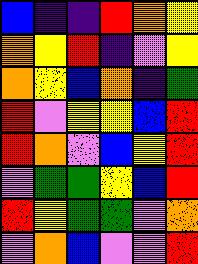[["blue", "indigo", "indigo", "red", "orange", "yellow"], ["orange", "yellow", "red", "indigo", "violet", "yellow"], ["orange", "yellow", "blue", "orange", "indigo", "green"], ["red", "violet", "yellow", "yellow", "blue", "red"], ["red", "orange", "violet", "blue", "yellow", "red"], ["violet", "green", "green", "yellow", "blue", "red"], ["red", "yellow", "green", "green", "violet", "orange"], ["violet", "orange", "blue", "violet", "violet", "red"]]